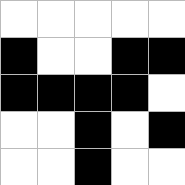[["white", "white", "white", "white", "white"], ["black", "white", "white", "black", "black"], ["black", "black", "black", "black", "white"], ["white", "white", "black", "white", "black"], ["white", "white", "black", "white", "white"]]